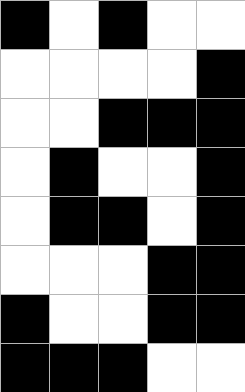[["black", "white", "black", "white", "white"], ["white", "white", "white", "white", "black"], ["white", "white", "black", "black", "black"], ["white", "black", "white", "white", "black"], ["white", "black", "black", "white", "black"], ["white", "white", "white", "black", "black"], ["black", "white", "white", "black", "black"], ["black", "black", "black", "white", "white"]]